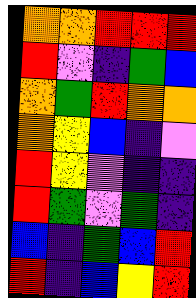[["orange", "orange", "red", "red", "red"], ["red", "violet", "indigo", "green", "blue"], ["orange", "green", "red", "orange", "orange"], ["orange", "yellow", "blue", "indigo", "violet"], ["red", "yellow", "violet", "indigo", "indigo"], ["red", "green", "violet", "green", "indigo"], ["blue", "indigo", "green", "blue", "red"], ["red", "indigo", "blue", "yellow", "red"]]